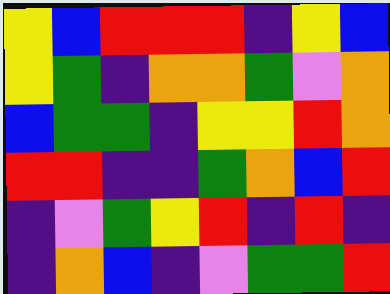[["yellow", "blue", "red", "red", "red", "indigo", "yellow", "blue"], ["yellow", "green", "indigo", "orange", "orange", "green", "violet", "orange"], ["blue", "green", "green", "indigo", "yellow", "yellow", "red", "orange"], ["red", "red", "indigo", "indigo", "green", "orange", "blue", "red"], ["indigo", "violet", "green", "yellow", "red", "indigo", "red", "indigo"], ["indigo", "orange", "blue", "indigo", "violet", "green", "green", "red"]]